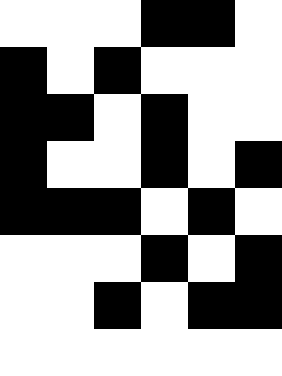[["white", "white", "white", "black", "black", "white"], ["black", "white", "black", "white", "white", "white"], ["black", "black", "white", "black", "white", "white"], ["black", "white", "white", "black", "white", "black"], ["black", "black", "black", "white", "black", "white"], ["white", "white", "white", "black", "white", "black"], ["white", "white", "black", "white", "black", "black"], ["white", "white", "white", "white", "white", "white"]]